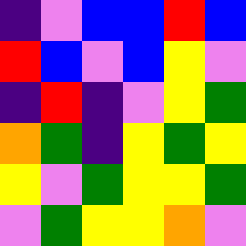[["indigo", "violet", "blue", "blue", "red", "blue"], ["red", "blue", "violet", "blue", "yellow", "violet"], ["indigo", "red", "indigo", "violet", "yellow", "green"], ["orange", "green", "indigo", "yellow", "green", "yellow"], ["yellow", "violet", "green", "yellow", "yellow", "green"], ["violet", "green", "yellow", "yellow", "orange", "violet"]]